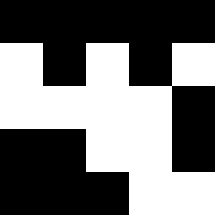[["black", "black", "black", "black", "black"], ["white", "black", "white", "black", "white"], ["white", "white", "white", "white", "black"], ["black", "black", "white", "white", "black"], ["black", "black", "black", "white", "white"]]